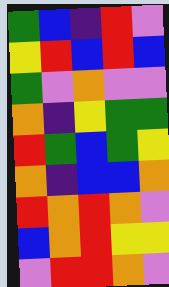[["green", "blue", "indigo", "red", "violet"], ["yellow", "red", "blue", "red", "blue"], ["green", "violet", "orange", "violet", "violet"], ["orange", "indigo", "yellow", "green", "green"], ["red", "green", "blue", "green", "yellow"], ["orange", "indigo", "blue", "blue", "orange"], ["red", "orange", "red", "orange", "violet"], ["blue", "orange", "red", "yellow", "yellow"], ["violet", "red", "red", "orange", "violet"]]